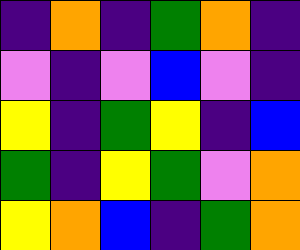[["indigo", "orange", "indigo", "green", "orange", "indigo"], ["violet", "indigo", "violet", "blue", "violet", "indigo"], ["yellow", "indigo", "green", "yellow", "indigo", "blue"], ["green", "indigo", "yellow", "green", "violet", "orange"], ["yellow", "orange", "blue", "indigo", "green", "orange"]]